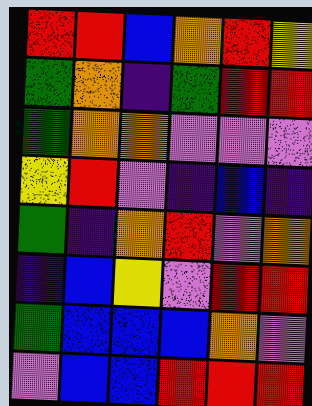[["red", "red", "blue", "orange", "red", "yellow"], ["green", "orange", "indigo", "green", "red", "red"], ["green", "orange", "orange", "violet", "violet", "violet"], ["yellow", "red", "violet", "indigo", "blue", "indigo"], ["green", "indigo", "orange", "red", "violet", "orange"], ["indigo", "blue", "yellow", "violet", "red", "red"], ["green", "blue", "blue", "blue", "orange", "violet"], ["violet", "blue", "blue", "red", "red", "red"]]